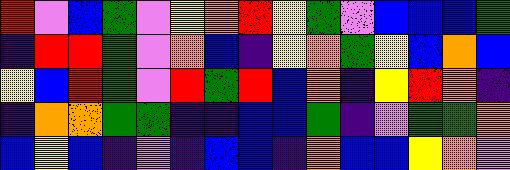[["red", "violet", "blue", "green", "violet", "yellow", "orange", "red", "yellow", "green", "violet", "blue", "blue", "blue", "green"], ["indigo", "red", "red", "green", "violet", "orange", "blue", "indigo", "yellow", "orange", "green", "yellow", "blue", "orange", "blue"], ["yellow", "blue", "red", "green", "violet", "red", "green", "red", "blue", "orange", "indigo", "yellow", "red", "orange", "indigo"], ["indigo", "orange", "orange", "green", "green", "indigo", "indigo", "blue", "blue", "green", "indigo", "violet", "green", "green", "orange"], ["blue", "yellow", "blue", "indigo", "violet", "indigo", "blue", "blue", "indigo", "orange", "blue", "blue", "yellow", "orange", "violet"]]